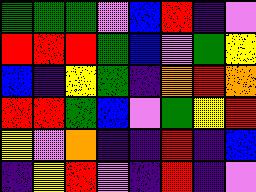[["green", "green", "green", "violet", "blue", "red", "indigo", "violet"], ["red", "red", "red", "green", "blue", "violet", "green", "yellow"], ["blue", "indigo", "yellow", "green", "indigo", "orange", "red", "orange"], ["red", "red", "green", "blue", "violet", "green", "yellow", "red"], ["yellow", "violet", "orange", "indigo", "indigo", "red", "indigo", "blue"], ["indigo", "yellow", "red", "violet", "indigo", "red", "indigo", "violet"]]